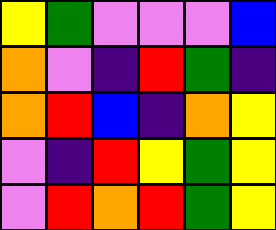[["yellow", "green", "violet", "violet", "violet", "blue"], ["orange", "violet", "indigo", "red", "green", "indigo"], ["orange", "red", "blue", "indigo", "orange", "yellow"], ["violet", "indigo", "red", "yellow", "green", "yellow"], ["violet", "red", "orange", "red", "green", "yellow"]]